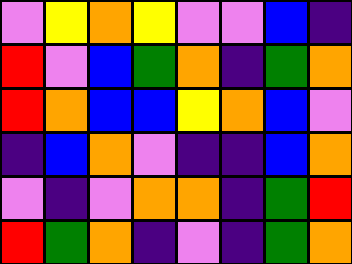[["violet", "yellow", "orange", "yellow", "violet", "violet", "blue", "indigo"], ["red", "violet", "blue", "green", "orange", "indigo", "green", "orange"], ["red", "orange", "blue", "blue", "yellow", "orange", "blue", "violet"], ["indigo", "blue", "orange", "violet", "indigo", "indigo", "blue", "orange"], ["violet", "indigo", "violet", "orange", "orange", "indigo", "green", "red"], ["red", "green", "orange", "indigo", "violet", "indigo", "green", "orange"]]